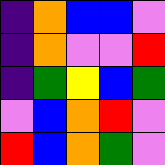[["indigo", "orange", "blue", "blue", "violet"], ["indigo", "orange", "violet", "violet", "red"], ["indigo", "green", "yellow", "blue", "green"], ["violet", "blue", "orange", "red", "violet"], ["red", "blue", "orange", "green", "violet"]]